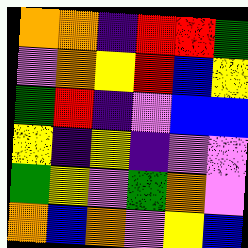[["orange", "orange", "indigo", "red", "red", "green"], ["violet", "orange", "yellow", "red", "blue", "yellow"], ["green", "red", "indigo", "violet", "blue", "blue"], ["yellow", "indigo", "yellow", "indigo", "violet", "violet"], ["green", "yellow", "violet", "green", "orange", "violet"], ["orange", "blue", "orange", "violet", "yellow", "blue"]]